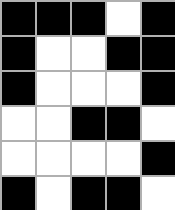[["black", "black", "black", "white", "black"], ["black", "white", "white", "black", "black"], ["black", "white", "white", "white", "black"], ["white", "white", "black", "black", "white"], ["white", "white", "white", "white", "black"], ["black", "white", "black", "black", "white"]]